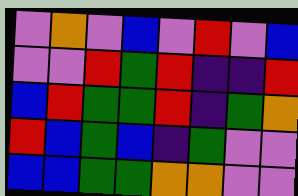[["violet", "orange", "violet", "blue", "violet", "red", "violet", "blue"], ["violet", "violet", "red", "green", "red", "indigo", "indigo", "red"], ["blue", "red", "green", "green", "red", "indigo", "green", "orange"], ["red", "blue", "green", "blue", "indigo", "green", "violet", "violet"], ["blue", "blue", "green", "green", "orange", "orange", "violet", "violet"]]